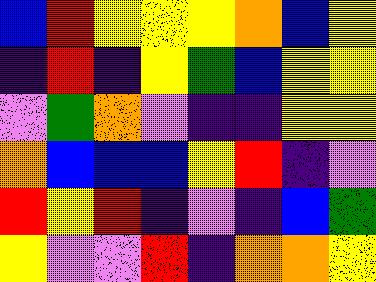[["blue", "red", "yellow", "yellow", "yellow", "orange", "blue", "yellow"], ["indigo", "red", "indigo", "yellow", "green", "blue", "yellow", "yellow"], ["violet", "green", "orange", "violet", "indigo", "indigo", "yellow", "yellow"], ["orange", "blue", "blue", "blue", "yellow", "red", "indigo", "violet"], ["red", "yellow", "red", "indigo", "violet", "indigo", "blue", "green"], ["yellow", "violet", "violet", "red", "indigo", "orange", "orange", "yellow"]]